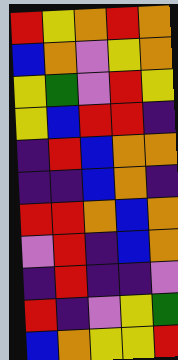[["red", "yellow", "orange", "red", "orange"], ["blue", "orange", "violet", "yellow", "orange"], ["yellow", "green", "violet", "red", "yellow"], ["yellow", "blue", "red", "red", "indigo"], ["indigo", "red", "blue", "orange", "orange"], ["indigo", "indigo", "blue", "orange", "indigo"], ["red", "red", "orange", "blue", "orange"], ["violet", "red", "indigo", "blue", "orange"], ["indigo", "red", "indigo", "indigo", "violet"], ["red", "indigo", "violet", "yellow", "green"], ["blue", "orange", "yellow", "yellow", "red"]]